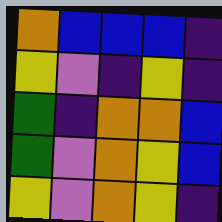[["orange", "blue", "blue", "blue", "indigo"], ["yellow", "violet", "indigo", "yellow", "indigo"], ["green", "indigo", "orange", "orange", "blue"], ["green", "violet", "orange", "yellow", "blue"], ["yellow", "violet", "orange", "yellow", "indigo"]]